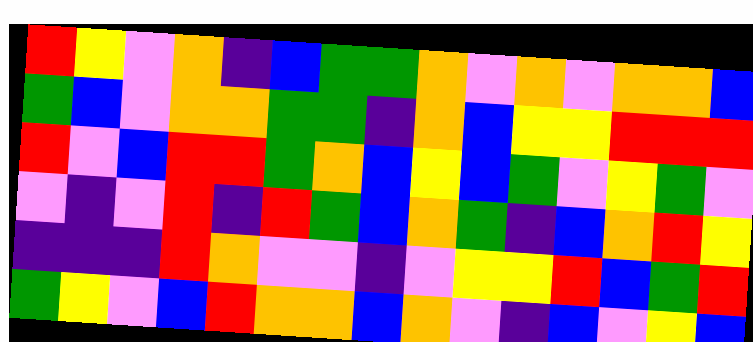[["red", "yellow", "violet", "orange", "indigo", "blue", "green", "green", "orange", "violet", "orange", "violet", "orange", "orange", "blue"], ["green", "blue", "violet", "orange", "orange", "green", "green", "indigo", "orange", "blue", "yellow", "yellow", "red", "red", "red"], ["red", "violet", "blue", "red", "red", "green", "orange", "blue", "yellow", "blue", "green", "violet", "yellow", "green", "violet"], ["violet", "indigo", "violet", "red", "indigo", "red", "green", "blue", "orange", "green", "indigo", "blue", "orange", "red", "yellow"], ["indigo", "indigo", "indigo", "red", "orange", "violet", "violet", "indigo", "violet", "yellow", "yellow", "red", "blue", "green", "red"], ["green", "yellow", "violet", "blue", "red", "orange", "orange", "blue", "orange", "violet", "indigo", "blue", "violet", "yellow", "blue"]]